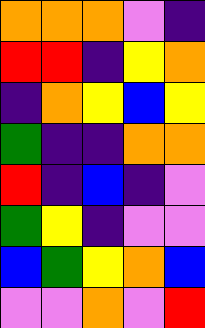[["orange", "orange", "orange", "violet", "indigo"], ["red", "red", "indigo", "yellow", "orange"], ["indigo", "orange", "yellow", "blue", "yellow"], ["green", "indigo", "indigo", "orange", "orange"], ["red", "indigo", "blue", "indigo", "violet"], ["green", "yellow", "indigo", "violet", "violet"], ["blue", "green", "yellow", "orange", "blue"], ["violet", "violet", "orange", "violet", "red"]]